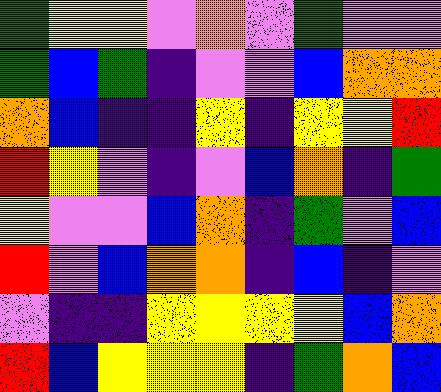[["green", "yellow", "yellow", "violet", "orange", "violet", "green", "violet", "violet"], ["green", "blue", "green", "indigo", "violet", "violet", "blue", "orange", "orange"], ["orange", "blue", "indigo", "indigo", "yellow", "indigo", "yellow", "yellow", "red"], ["red", "yellow", "violet", "indigo", "violet", "blue", "orange", "indigo", "green"], ["yellow", "violet", "violet", "blue", "orange", "indigo", "green", "violet", "blue"], ["red", "violet", "blue", "orange", "orange", "indigo", "blue", "indigo", "violet"], ["violet", "indigo", "indigo", "yellow", "yellow", "yellow", "yellow", "blue", "orange"], ["red", "blue", "yellow", "yellow", "yellow", "indigo", "green", "orange", "blue"]]